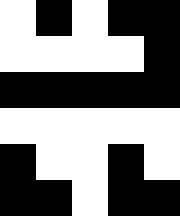[["white", "black", "white", "black", "black"], ["white", "white", "white", "white", "black"], ["black", "black", "black", "black", "black"], ["white", "white", "white", "white", "white"], ["black", "white", "white", "black", "white"], ["black", "black", "white", "black", "black"]]